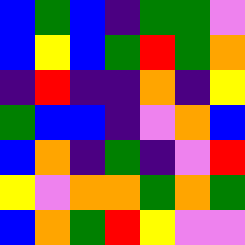[["blue", "green", "blue", "indigo", "green", "green", "violet"], ["blue", "yellow", "blue", "green", "red", "green", "orange"], ["indigo", "red", "indigo", "indigo", "orange", "indigo", "yellow"], ["green", "blue", "blue", "indigo", "violet", "orange", "blue"], ["blue", "orange", "indigo", "green", "indigo", "violet", "red"], ["yellow", "violet", "orange", "orange", "green", "orange", "green"], ["blue", "orange", "green", "red", "yellow", "violet", "violet"]]